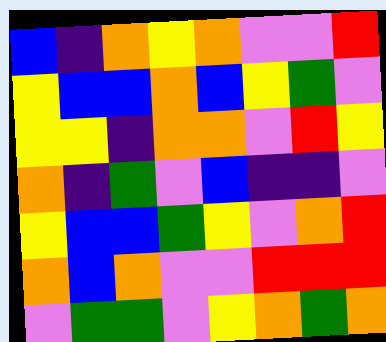[["blue", "indigo", "orange", "yellow", "orange", "violet", "violet", "red"], ["yellow", "blue", "blue", "orange", "blue", "yellow", "green", "violet"], ["yellow", "yellow", "indigo", "orange", "orange", "violet", "red", "yellow"], ["orange", "indigo", "green", "violet", "blue", "indigo", "indigo", "violet"], ["yellow", "blue", "blue", "green", "yellow", "violet", "orange", "red"], ["orange", "blue", "orange", "violet", "violet", "red", "red", "red"], ["violet", "green", "green", "violet", "yellow", "orange", "green", "orange"]]